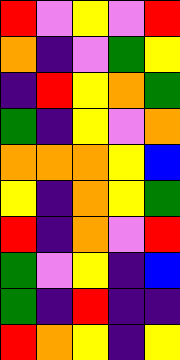[["red", "violet", "yellow", "violet", "red"], ["orange", "indigo", "violet", "green", "yellow"], ["indigo", "red", "yellow", "orange", "green"], ["green", "indigo", "yellow", "violet", "orange"], ["orange", "orange", "orange", "yellow", "blue"], ["yellow", "indigo", "orange", "yellow", "green"], ["red", "indigo", "orange", "violet", "red"], ["green", "violet", "yellow", "indigo", "blue"], ["green", "indigo", "red", "indigo", "indigo"], ["red", "orange", "yellow", "indigo", "yellow"]]